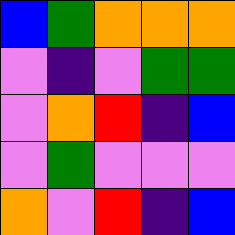[["blue", "green", "orange", "orange", "orange"], ["violet", "indigo", "violet", "green", "green"], ["violet", "orange", "red", "indigo", "blue"], ["violet", "green", "violet", "violet", "violet"], ["orange", "violet", "red", "indigo", "blue"]]